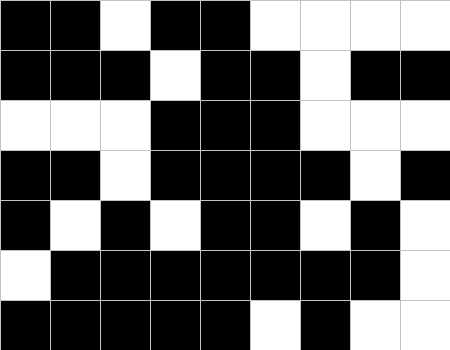[["black", "black", "white", "black", "black", "white", "white", "white", "white"], ["black", "black", "black", "white", "black", "black", "white", "black", "black"], ["white", "white", "white", "black", "black", "black", "white", "white", "white"], ["black", "black", "white", "black", "black", "black", "black", "white", "black"], ["black", "white", "black", "white", "black", "black", "white", "black", "white"], ["white", "black", "black", "black", "black", "black", "black", "black", "white"], ["black", "black", "black", "black", "black", "white", "black", "white", "white"]]